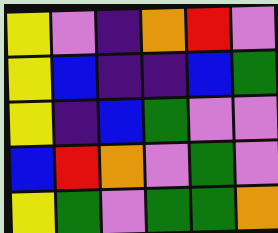[["yellow", "violet", "indigo", "orange", "red", "violet"], ["yellow", "blue", "indigo", "indigo", "blue", "green"], ["yellow", "indigo", "blue", "green", "violet", "violet"], ["blue", "red", "orange", "violet", "green", "violet"], ["yellow", "green", "violet", "green", "green", "orange"]]